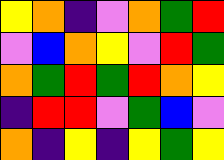[["yellow", "orange", "indigo", "violet", "orange", "green", "red"], ["violet", "blue", "orange", "yellow", "violet", "red", "green"], ["orange", "green", "red", "green", "red", "orange", "yellow"], ["indigo", "red", "red", "violet", "green", "blue", "violet"], ["orange", "indigo", "yellow", "indigo", "yellow", "green", "yellow"]]